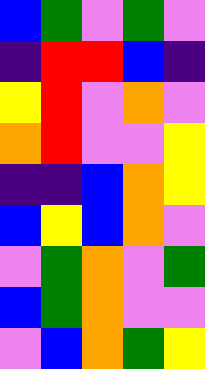[["blue", "green", "violet", "green", "violet"], ["indigo", "red", "red", "blue", "indigo"], ["yellow", "red", "violet", "orange", "violet"], ["orange", "red", "violet", "violet", "yellow"], ["indigo", "indigo", "blue", "orange", "yellow"], ["blue", "yellow", "blue", "orange", "violet"], ["violet", "green", "orange", "violet", "green"], ["blue", "green", "orange", "violet", "violet"], ["violet", "blue", "orange", "green", "yellow"]]